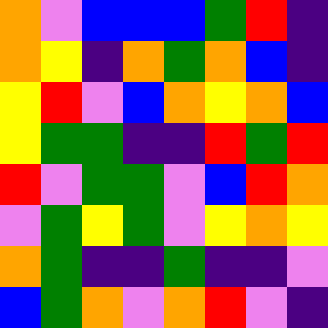[["orange", "violet", "blue", "blue", "blue", "green", "red", "indigo"], ["orange", "yellow", "indigo", "orange", "green", "orange", "blue", "indigo"], ["yellow", "red", "violet", "blue", "orange", "yellow", "orange", "blue"], ["yellow", "green", "green", "indigo", "indigo", "red", "green", "red"], ["red", "violet", "green", "green", "violet", "blue", "red", "orange"], ["violet", "green", "yellow", "green", "violet", "yellow", "orange", "yellow"], ["orange", "green", "indigo", "indigo", "green", "indigo", "indigo", "violet"], ["blue", "green", "orange", "violet", "orange", "red", "violet", "indigo"]]